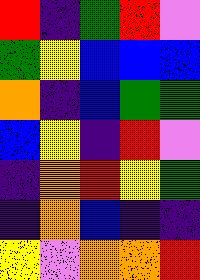[["red", "indigo", "green", "red", "violet"], ["green", "yellow", "blue", "blue", "blue"], ["orange", "indigo", "blue", "green", "green"], ["blue", "yellow", "indigo", "red", "violet"], ["indigo", "orange", "red", "yellow", "green"], ["indigo", "orange", "blue", "indigo", "indigo"], ["yellow", "violet", "orange", "orange", "red"]]